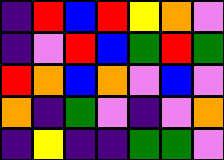[["indigo", "red", "blue", "red", "yellow", "orange", "violet"], ["indigo", "violet", "red", "blue", "green", "red", "green"], ["red", "orange", "blue", "orange", "violet", "blue", "violet"], ["orange", "indigo", "green", "violet", "indigo", "violet", "orange"], ["indigo", "yellow", "indigo", "indigo", "green", "green", "violet"]]